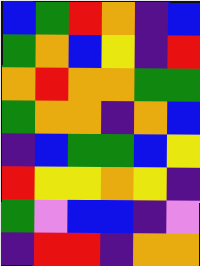[["blue", "green", "red", "orange", "indigo", "blue"], ["green", "orange", "blue", "yellow", "indigo", "red"], ["orange", "red", "orange", "orange", "green", "green"], ["green", "orange", "orange", "indigo", "orange", "blue"], ["indigo", "blue", "green", "green", "blue", "yellow"], ["red", "yellow", "yellow", "orange", "yellow", "indigo"], ["green", "violet", "blue", "blue", "indigo", "violet"], ["indigo", "red", "red", "indigo", "orange", "orange"]]